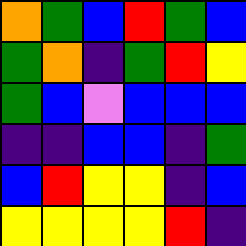[["orange", "green", "blue", "red", "green", "blue"], ["green", "orange", "indigo", "green", "red", "yellow"], ["green", "blue", "violet", "blue", "blue", "blue"], ["indigo", "indigo", "blue", "blue", "indigo", "green"], ["blue", "red", "yellow", "yellow", "indigo", "blue"], ["yellow", "yellow", "yellow", "yellow", "red", "indigo"]]